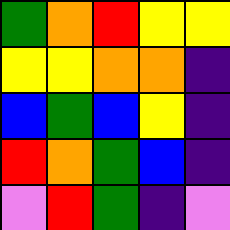[["green", "orange", "red", "yellow", "yellow"], ["yellow", "yellow", "orange", "orange", "indigo"], ["blue", "green", "blue", "yellow", "indigo"], ["red", "orange", "green", "blue", "indigo"], ["violet", "red", "green", "indigo", "violet"]]